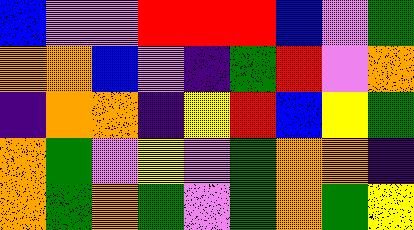[["blue", "violet", "violet", "red", "red", "red", "blue", "violet", "green"], ["orange", "orange", "blue", "violet", "indigo", "green", "red", "violet", "orange"], ["indigo", "orange", "orange", "indigo", "yellow", "red", "blue", "yellow", "green"], ["orange", "green", "violet", "yellow", "violet", "green", "orange", "orange", "indigo"], ["orange", "green", "orange", "green", "violet", "green", "orange", "green", "yellow"]]